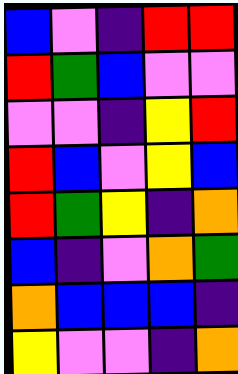[["blue", "violet", "indigo", "red", "red"], ["red", "green", "blue", "violet", "violet"], ["violet", "violet", "indigo", "yellow", "red"], ["red", "blue", "violet", "yellow", "blue"], ["red", "green", "yellow", "indigo", "orange"], ["blue", "indigo", "violet", "orange", "green"], ["orange", "blue", "blue", "blue", "indigo"], ["yellow", "violet", "violet", "indigo", "orange"]]